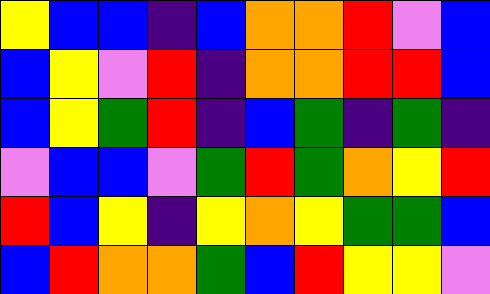[["yellow", "blue", "blue", "indigo", "blue", "orange", "orange", "red", "violet", "blue"], ["blue", "yellow", "violet", "red", "indigo", "orange", "orange", "red", "red", "blue"], ["blue", "yellow", "green", "red", "indigo", "blue", "green", "indigo", "green", "indigo"], ["violet", "blue", "blue", "violet", "green", "red", "green", "orange", "yellow", "red"], ["red", "blue", "yellow", "indigo", "yellow", "orange", "yellow", "green", "green", "blue"], ["blue", "red", "orange", "orange", "green", "blue", "red", "yellow", "yellow", "violet"]]